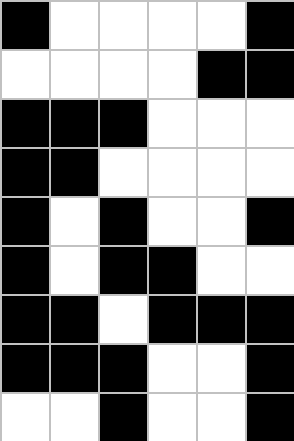[["black", "white", "white", "white", "white", "black"], ["white", "white", "white", "white", "black", "black"], ["black", "black", "black", "white", "white", "white"], ["black", "black", "white", "white", "white", "white"], ["black", "white", "black", "white", "white", "black"], ["black", "white", "black", "black", "white", "white"], ["black", "black", "white", "black", "black", "black"], ["black", "black", "black", "white", "white", "black"], ["white", "white", "black", "white", "white", "black"]]